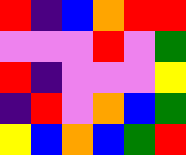[["red", "indigo", "blue", "orange", "red", "red"], ["violet", "violet", "violet", "red", "violet", "green"], ["red", "indigo", "violet", "violet", "violet", "yellow"], ["indigo", "red", "violet", "orange", "blue", "green"], ["yellow", "blue", "orange", "blue", "green", "red"]]